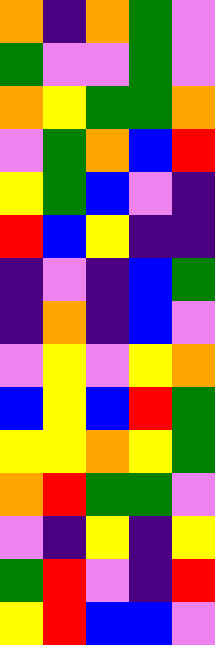[["orange", "indigo", "orange", "green", "violet"], ["green", "violet", "violet", "green", "violet"], ["orange", "yellow", "green", "green", "orange"], ["violet", "green", "orange", "blue", "red"], ["yellow", "green", "blue", "violet", "indigo"], ["red", "blue", "yellow", "indigo", "indigo"], ["indigo", "violet", "indigo", "blue", "green"], ["indigo", "orange", "indigo", "blue", "violet"], ["violet", "yellow", "violet", "yellow", "orange"], ["blue", "yellow", "blue", "red", "green"], ["yellow", "yellow", "orange", "yellow", "green"], ["orange", "red", "green", "green", "violet"], ["violet", "indigo", "yellow", "indigo", "yellow"], ["green", "red", "violet", "indigo", "red"], ["yellow", "red", "blue", "blue", "violet"]]